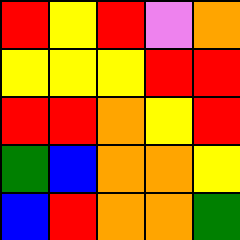[["red", "yellow", "red", "violet", "orange"], ["yellow", "yellow", "yellow", "red", "red"], ["red", "red", "orange", "yellow", "red"], ["green", "blue", "orange", "orange", "yellow"], ["blue", "red", "orange", "orange", "green"]]